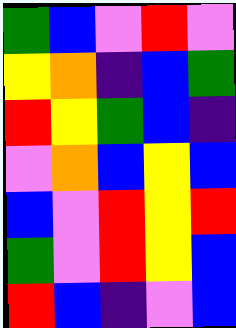[["green", "blue", "violet", "red", "violet"], ["yellow", "orange", "indigo", "blue", "green"], ["red", "yellow", "green", "blue", "indigo"], ["violet", "orange", "blue", "yellow", "blue"], ["blue", "violet", "red", "yellow", "red"], ["green", "violet", "red", "yellow", "blue"], ["red", "blue", "indigo", "violet", "blue"]]